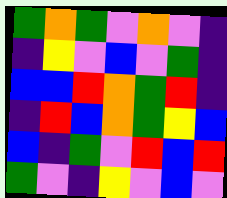[["green", "orange", "green", "violet", "orange", "violet", "indigo"], ["indigo", "yellow", "violet", "blue", "violet", "green", "indigo"], ["blue", "blue", "red", "orange", "green", "red", "indigo"], ["indigo", "red", "blue", "orange", "green", "yellow", "blue"], ["blue", "indigo", "green", "violet", "red", "blue", "red"], ["green", "violet", "indigo", "yellow", "violet", "blue", "violet"]]